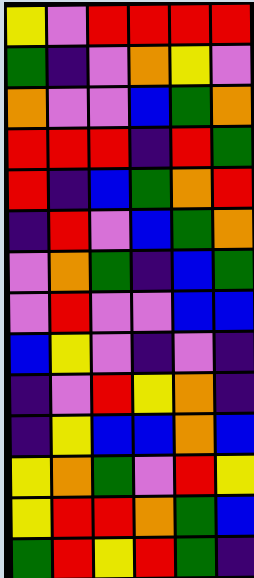[["yellow", "violet", "red", "red", "red", "red"], ["green", "indigo", "violet", "orange", "yellow", "violet"], ["orange", "violet", "violet", "blue", "green", "orange"], ["red", "red", "red", "indigo", "red", "green"], ["red", "indigo", "blue", "green", "orange", "red"], ["indigo", "red", "violet", "blue", "green", "orange"], ["violet", "orange", "green", "indigo", "blue", "green"], ["violet", "red", "violet", "violet", "blue", "blue"], ["blue", "yellow", "violet", "indigo", "violet", "indigo"], ["indigo", "violet", "red", "yellow", "orange", "indigo"], ["indigo", "yellow", "blue", "blue", "orange", "blue"], ["yellow", "orange", "green", "violet", "red", "yellow"], ["yellow", "red", "red", "orange", "green", "blue"], ["green", "red", "yellow", "red", "green", "indigo"]]